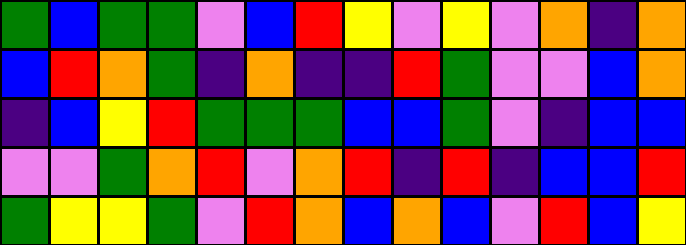[["green", "blue", "green", "green", "violet", "blue", "red", "yellow", "violet", "yellow", "violet", "orange", "indigo", "orange"], ["blue", "red", "orange", "green", "indigo", "orange", "indigo", "indigo", "red", "green", "violet", "violet", "blue", "orange"], ["indigo", "blue", "yellow", "red", "green", "green", "green", "blue", "blue", "green", "violet", "indigo", "blue", "blue"], ["violet", "violet", "green", "orange", "red", "violet", "orange", "red", "indigo", "red", "indigo", "blue", "blue", "red"], ["green", "yellow", "yellow", "green", "violet", "red", "orange", "blue", "orange", "blue", "violet", "red", "blue", "yellow"]]